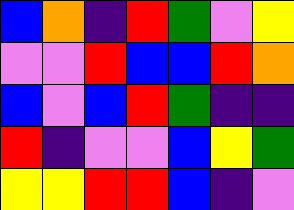[["blue", "orange", "indigo", "red", "green", "violet", "yellow"], ["violet", "violet", "red", "blue", "blue", "red", "orange"], ["blue", "violet", "blue", "red", "green", "indigo", "indigo"], ["red", "indigo", "violet", "violet", "blue", "yellow", "green"], ["yellow", "yellow", "red", "red", "blue", "indigo", "violet"]]